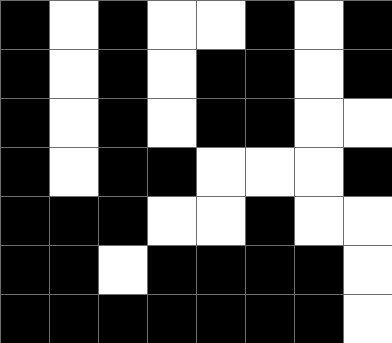[["black", "white", "black", "white", "white", "black", "white", "black"], ["black", "white", "black", "white", "black", "black", "white", "black"], ["black", "white", "black", "white", "black", "black", "white", "white"], ["black", "white", "black", "black", "white", "white", "white", "black"], ["black", "black", "black", "white", "white", "black", "white", "white"], ["black", "black", "white", "black", "black", "black", "black", "white"], ["black", "black", "black", "black", "black", "black", "black", "white"]]